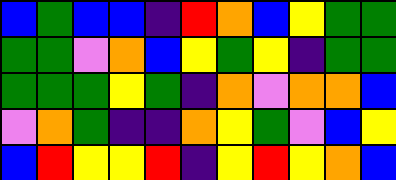[["blue", "green", "blue", "blue", "indigo", "red", "orange", "blue", "yellow", "green", "green"], ["green", "green", "violet", "orange", "blue", "yellow", "green", "yellow", "indigo", "green", "green"], ["green", "green", "green", "yellow", "green", "indigo", "orange", "violet", "orange", "orange", "blue"], ["violet", "orange", "green", "indigo", "indigo", "orange", "yellow", "green", "violet", "blue", "yellow"], ["blue", "red", "yellow", "yellow", "red", "indigo", "yellow", "red", "yellow", "orange", "blue"]]